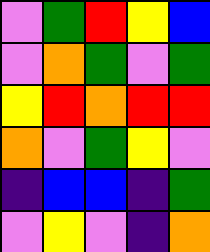[["violet", "green", "red", "yellow", "blue"], ["violet", "orange", "green", "violet", "green"], ["yellow", "red", "orange", "red", "red"], ["orange", "violet", "green", "yellow", "violet"], ["indigo", "blue", "blue", "indigo", "green"], ["violet", "yellow", "violet", "indigo", "orange"]]